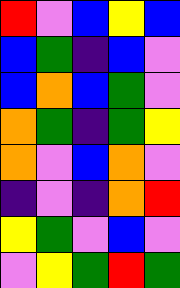[["red", "violet", "blue", "yellow", "blue"], ["blue", "green", "indigo", "blue", "violet"], ["blue", "orange", "blue", "green", "violet"], ["orange", "green", "indigo", "green", "yellow"], ["orange", "violet", "blue", "orange", "violet"], ["indigo", "violet", "indigo", "orange", "red"], ["yellow", "green", "violet", "blue", "violet"], ["violet", "yellow", "green", "red", "green"]]